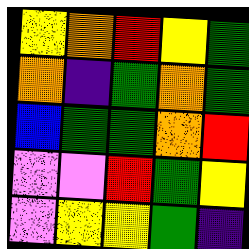[["yellow", "orange", "red", "yellow", "green"], ["orange", "indigo", "green", "orange", "green"], ["blue", "green", "green", "orange", "red"], ["violet", "violet", "red", "green", "yellow"], ["violet", "yellow", "yellow", "green", "indigo"]]